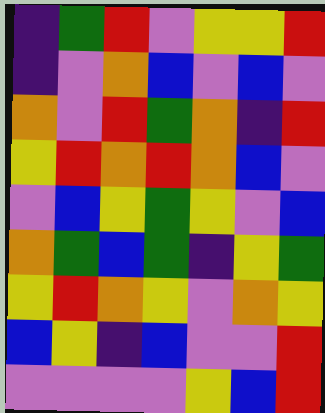[["indigo", "green", "red", "violet", "yellow", "yellow", "red"], ["indigo", "violet", "orange", "blue", "violet", "blue", "violet"], ["orange", "violet", "red", "green", "orange", "indigo", "red"], ["yellow", "red", "orange", "red", "orange", "blue", "violet"], ["violet", "blue", "yellow", "green", "yellow", "violet", "blue"], ["orange", "green", "blue", "green", "indigo", "yellow", "green"], ["yellow", "red", "orange", "yellow", "violet", "orange", "yellow"], ["blue", "yellow", "indigo", "blue", "violet", "violet", "red"], ["violet", "violet", "violet", "violet", "yellow", "blue", "red"]]